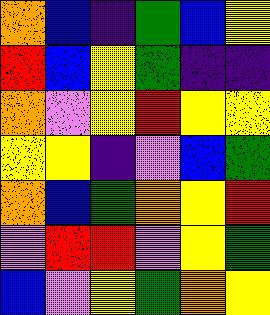[["orange", "blue", "indigo", "green", "blue", "yellow"], ["red", "blue", "yellow", "green", "indigo", "indigo"], ["orange", "violet", "yellow", "red", "yellow", "yellow"], ["yellow", "yellow", "indigo", "violet", "blue", "green"], ["orange", "blue", "green", "orange", "yellow", "red"], ["violet", "red", "red", "violet", "yellow", "green"], ["blue", "violet", "yellow", "green", "orange", "yellow"]]